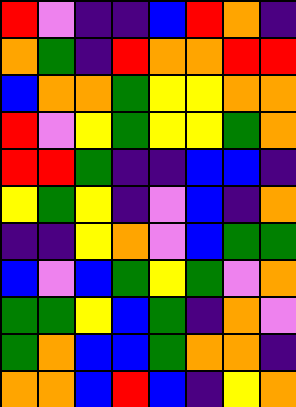[["red", "violet", "indigo", "indigo", "blue", "red", "orange", "indigo"], ["orange", "green", "indigo", "red", "orange", "orange", "red", "red"], ["blue", "orange", "orange", "green", "yellow", "yellow", "orange", "orange"], ["red", "violet", "yellow", "green", "yellow", "yellow", "green", "orange"], ["red", "red", "green", "indigo", "indigo", "blue", "blue", "indigo"], ["yellow", "green", "yellow", "indigo", "violet", "blue", "indigo", "orange"], ["indigo", "indigo", "yellow", "orange", "violet", "blue", "green", "green"], ["blue", "violet", "blue", "green", "yellow", "green", "violet", "orange"], ["green", "green", "yellow", "blue", "green", "indigo", "orange", "violet"], ["green", "orange", "blue", "blue", "green", "orange", "orange", "indigo"], ["orange", "orange", "blue", "red", "blue", "indigo", "yellow", "orange"]]